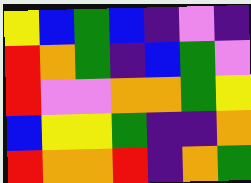[["yellow", "blue", "green", "blue", "indigo", "violet", "indigo"], ["red", "orange", "green", "indigo", "blue", "green", "violet"], ["red", "violet", "violet", "orange", "orange", "green", "yellow"], ["blue", "yellow", "yellow", "green", "indigo", "indigo", "orange"], ["red", "orange", "orange", "red", "indigo", "orange", "green"]]